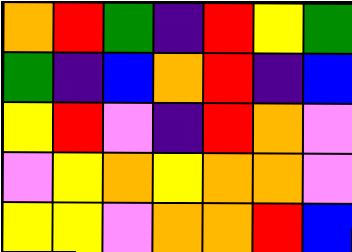[["orange", "red", "green", "indigo", "red", "yellow", "green"], ["green", "indigo", "blue", "orange", "red", "indigo", "blue"], ["yellow", "red", "violet", "indigo", "red", "orange", "violet"], ["violet", "yellow", "orange", "yellow", "orange", "orange", "violet"], ["yellow", "yellow", "violet", "orange", "orange", "red", "blue"]]